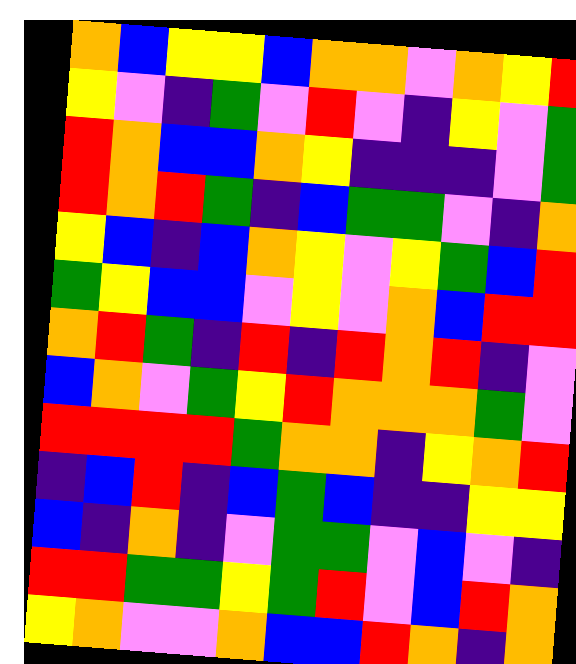[["orange", "blue", "yellow", "yellow", "blue", "orange", "orange", "violet", "orange", "yellow", "red"], ["yellow", "violet", "indigo", "green", "violet", "red", "violet", "indigo", "yellow", "violet", "green"], ["red", "orange", "blue", "blue", "orange", "yellow", "indigo", "indigo", "indigo", "violet", "green"], ["red", "orange", "red", "green", "indigo", "blue", "green", "green", "violet", "indigo", "orange"], ["yellow", "blue", "indigo", "blue", "orange", "yellow", "violet", "yellow", "green", "blue", "red"], ["green", "yellow", "blue", "blue", "violet", "yellow", "violet", "orange", "blue", "red", "red"], ["orange", "red", "green", "indigo", "red", "indigo", "red", "orange", "red", "indigo", "violet"], ["blue", "orange", "violet", "green", "yellow", "red", "orange", "orange", "orange", "green", "violet"], ["red", "red", "red", "red", "green", "orange", "orange", "indigo", "yellow", "orange", "red"], ["indigo", "blue", "red", "indigo", "blue", "green", "blue", "indigo", "indigo", "yellow", "yellow"], ["blue", "indigo", "orange", "indigo", "violet", "green", "green", "violet", "blue", "violet", "indigo"], ["red", "red", "green", "green", "yellow", "green", "red", "violet", "blue", "red", "orange"], ["yellow", "orange", "violet", "violet", "orange", "blue", "blue", "red", "orange", "indigo", "orange"]]